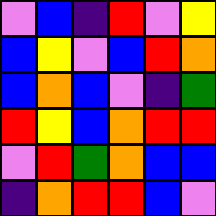[["violet", "blue", "indigo", "red", "violet", "yellow"], ["blue", "yellow", "violet", "blue", "red", "orange"], ["blue", "orange", "blue", "violet", "indigo", "green"], ["red", "yellow", "blue", "orange", "red", "red"], ["violet", "red", "green", "orange", "blue", "blue"], ["indigo", "orange", "red", "red", "blue", "violet"]]